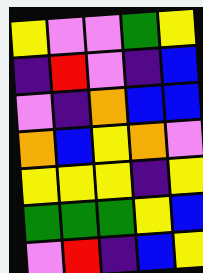[["yellow", "violet", "violet", "green", "yellow"], ["indigo", "red", "violet", "indigo", "blue"], ["violet", "indigo", "orange", "blue", "blue"], ["orange", "blue", "yellow", "orange", "violet"], ["yellow", "yellow", "yellow", "indigo", "yellow"], ["green", "green", "green", "yellow", "blue"], ["violet", "red", "indigo", "blue", "yellow"]]